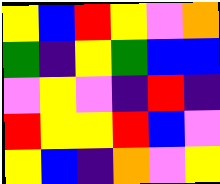[["yellow", "blue", "red", "yellow", "violet", "orange"], ["green", "indigo", "yellow", "green", "blue", "blue"], ["violet", "yellow", "violet", "indigo", "red", "indigo"], ["red", "yellow", "yellow", "red", "blue", "violet"], ["yellow", "blue", "indigo", "orange", "violet", "yellow"]]